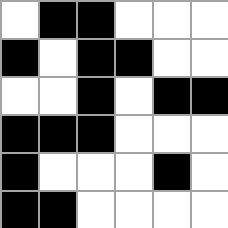[["white", "black", "black", "white", "white", "white"], ["black", "white", "black", "black", "white", "white"], ["white", "white", "black", "white", "black", "black"], ["black", "black", "black", "white", "white", "white"], ["black", "white", "white", "white", "black", "white"], ["black", "black", "white", "white", "white", "white"]]